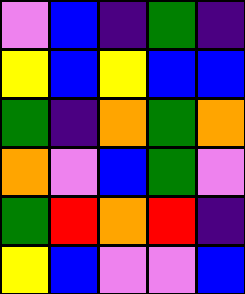[["violet", "blue", "indigo", "green", "indigo"], ["yellow", "blue", "yellow", "blue", "blue"], ["green", "indigo", "orange", "green", "orange"], ["orange", "violet", "blue", "green", "violet"], ["green", "red", "orange", "red", "indigo"], ["yellow", "blue", "violet", "violet", "blue"]]